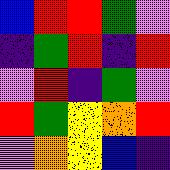[["blue", "red", "red", "green", "violet"], ["indigo", "green", "red", "indigo", "red"], ["violet", "red", "indigo", "green", "violet"], ["red", "green", "yellow", "orange", "red"], ["violet", "orange", "yellow", "blue", "indigo"]]